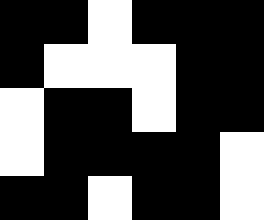[["black", "black", "white", "black", "black", "black"], ["black", "white", "white", "white", "black", "black"], ["white", "black", "black", "white", "black", "black"], ["white", "black", "black", "black", "black", "white"], ["black", "black", "white", "black", "black", "white"]]